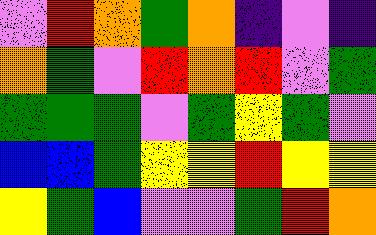[["violet", "red", "orange", "green", "orange", "indigo", "violet", "indigo"], ["orange", "green", "violet", "red", "orange", "red", "violet", "green"], ["green", "green", "green", "violet", "green", "yellow", "green", "violet"], ["blue", "blue", "green", "yellow", "yellow", "red", "yellow", "yellow"], ["yellow", "green", "blue", "violet", "violet", "green", "red", "orange"]]